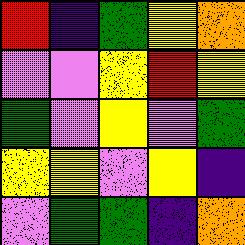[["red", "indigo", "green", "yellow", "orange"], ["violet", "violet", "yellow", "red", "yellow"], ["green", "violet", "yellow", "violet", "green"], ["yellow", "yellow", "violet", "yellow", "indigo"], ["violet", "green", "green", "indigo", "orange"]]